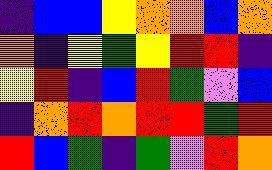[["indigo", "blue", "blue", "yellow", "orange", "orange", "blue", "orange"], ["orange", "indigo", "yellow", "green", "yellow", "red", "red", "indigo"], ["yellow", "red", "indigo", "blue", "red", "green", "violet", "blue"], ["indigo", "orange", "red", "orange", "red", "red", "green", "red"], ["red", "blue", "green", "indigo", "green", "violet", "red", "orange"]]